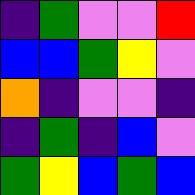[["indigo", "green", "violet", "violet", "red"], ["blue", "blue", "green", "yellow", "violet"], ["orange", "indigo", "violet", "violet", "indigo"], ["indigo", "green", "indigo", "blue", "violet"], ["green", "yellow", "blue", "green", "blue"]]